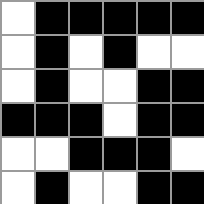[["white", "black", "black", "black", "black", "black"], ["white", "black", "white", "black", "white", "white"], ["white", "black", "white", "white", "black", "black"], ["black", "black", "black", "white", "black", "black"], ["white", "white", "black", "black", "black", "white"], ["white", "black", "white", "white", "black", "black"]]